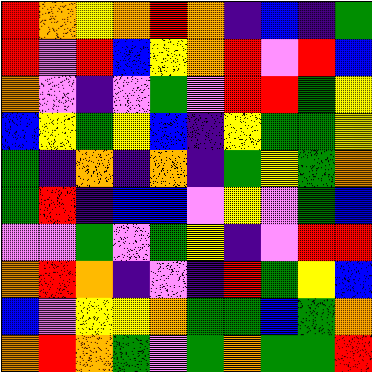[["red", "orange", "yellow", "orange", "red", "orange", "indigo", "blue", "indigo", "green"], ["red", "violet", "red", "blue", "yellow", "orange", "red", "violet", "red", "blue"], ["orange", "violet", "indigo", "violet", "green", "violet", "red", "red", "green", "yellow"], ["blue", "yellow", "green", "yellow", "blue", "indigo", "yellow", "green", "green", "yellow"], ["green", "indigo", "orange", "indigo", "orange", "indigo", "green", "yellow", "green", "orange"], ["green", "red", "indigo", "blue", "blue", "violet", "yellow", "violet", "green", "blue"], ["violet", "violet", "green", "violet", "green", "yellow", "indigo", "violet", "red", "red"], ["orange", "red", "orange", "indigo", "violet", "indigo", "red", "green", "yellow", "blue"], ["blue", "violet", "yellow", "yellow", "orange", "green", "green", "blue", "green", "orange"], ["orange", "red", "orange", "green", "violet", "green", "orange", "green", "green", "red"]]